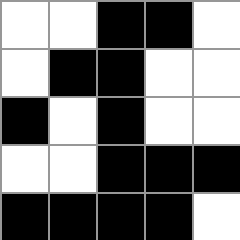[["white", "white", "black", "black", "white"], ["white", "black", "black", "white", "white"], ["black", "white", "black", "white", "white"], ["white", "white", "black", "black", "black"], ["black", "black", "black", "black", "white"]]